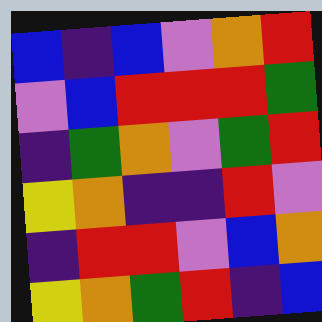[["blue", "indigo", "blue", "violet", "orange", "red"], ["violet", "blue", "red", "red", "red", "green"], ["indigo", "green", "orange", "violet", "green", "red"], ["yellow", "orange", "indigo", "indigo", "red", "violet"], ["indigo", "red", "red", "violet", "blue", "orange"], ["yellow", "orange", "green", "red", "indigo", "blue"]]